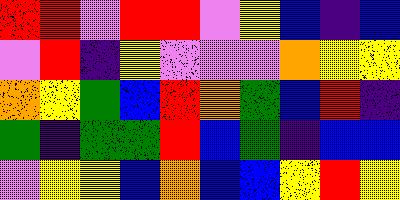[["red", "red", "violet", "red", "red", "violet", "yellow", "blue", "indigo", "blue"], ["violet", "red", "indigo", "yellow", "violet", "violet", "violet", "orange", "yellow", "yellow"], ["orange", "yellow", "green", "blue", "red", "orange", "green", "blue", "red", "indigo"], ["green", "indigo", "green", "green", "red", "blue", "green", "indigo", "blue", "blue"], ["violet", "yellow", "yellow", "blue", "orange", "blue", "blue", "yellow", "red", "yellow"]]